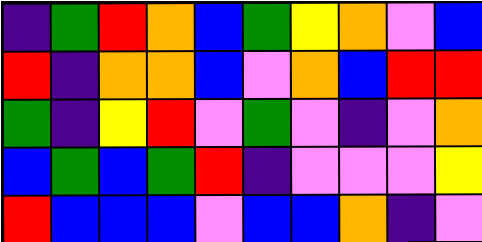[["indigo", "green", "red", "orange", "blue", "green", "yellow", "orange", "violet", "blue"], ["red", "indigo", "orange", "orange", "blue", "violet", "orange", "blue", "red", "red"], ["green", "indigo", "yellow", "red", "violet", "green", "violet", "indigo", "violet", "orange"], ["blue", "green", "blue", "green", "red", "indigo", "violet", "violet", "violet", "yellow"], ["red", "blue", "blue", "blue", "violet", "blue", "blue", "orange", "indigo", "violet"]]